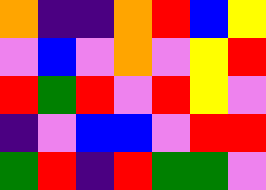[["orange", "indigo", "indigo", "orange", "red", "blue", "yellow"], ["violet", "blue", "violet", "orange", "violet", "yellow", "red"], ["red", "green", "red", "violet", "red", "yellow", "violet"], ["indigo", "violet", "blue", "blue", "violet", "red", "red"], ["green", "red", "indigo", "red", "green", "green", "violet"]]